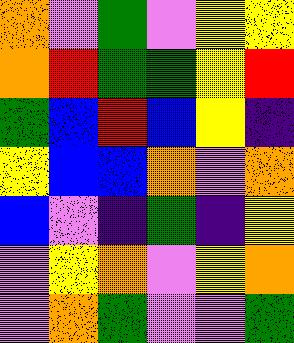[["orange", "violet", "green", "violet", "yellow", "yellow"], ["orange", "red", "green", "green", "yellow", "red"], ["green", "blue", "red", "blue", "yellow", "indigo"], ["yellow", "blue", "blue", "orange", "violet", "orange"], ["blue", "violet", "indigo", "green", "indigo", "yellow"], ["violet", "yellow", "orange", "violet", "yellow", "orange"], ["violet", "orange", "green", "violet", "violet", "green"]]